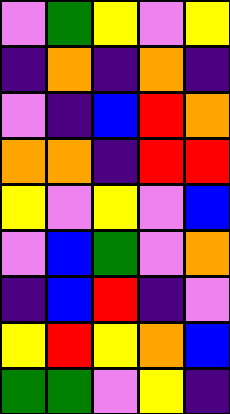[["violet", "green", "yellow", "violet", "yellow"], ["indigo", "orange", "indigo", "orange", "indigo"], ["violet", "indigo", "blue", "red", "orange"], ["orange", "orange", "indigo", "red", "red"], ["yellow", "violet", "yellow", "violet", "blue"], ["violet", "blue", "green", "violet", "orange"], ["indigo", "blue", "red", "indigo", "violet"], ["yellow", "red", "yellow", "orange", "blue"], ["green", "green", "violet", "yellow", "indigo"]]